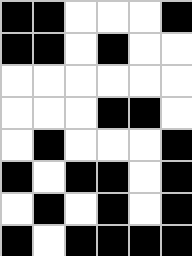[["black", "black", "white", "white", "white", "black"], ["black", "black", "white", "black", "white", "white"], ["white", "white", "white", "white", "white", "white"], ["white", "white", "white", "black", "black", "white"], ["white", "black", "white", "white", "white", "black"], ["black", "white", "black", "black", "white", "black"], ["white", "black", "white", "black", "white", "black"], ["black", "white", "black", "black", "black", "black"]]